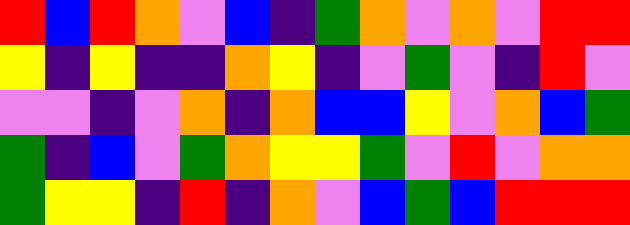[["red", "blue", "red", "orange", "violet", "blue", "indigo", "green", "orange", "violet", "orange", "violet", "red", "red"], ["yellow", "indigo", "yellow", "indigo", "indigo", "orange", "yellow", "indigo", "violet", "green", "violet", "indigo", "red", "violet"], ["violet", "violet", "indigo", "violet", "orange", "indigo", "orange", "blue", "blue", "yellow", "violet", "orange", "blue", "green"], ["green", "indigo", "blue", "violet", "green", "orange", "yellow", "yellow", "green", "violet", "red", "violet", "orange", "orange"], ["green", "yellow", "yellow", "indigo", "red", "indigo", "orange", "violet", "blue", "green", "blue", "red", "red", "red"]]